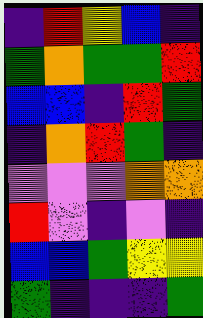[["indigo", "red", "yellow", "blue", "indigo"], ["green", "orange", "green", "green", "red"], ["blue", "blue", "indigo", "red", "green"], ["indigo", "orange", "red", "green", "indigo"], ["violet", "violet", "violet", "orange", "orange"], ["red", "violet", "indigo", "violet", "indigo"], ["blue", "blue", "green", "yellow", "yellow"], ["green", "indigo", "indigo", "indigo", "green"]]